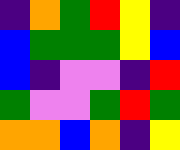[["indigo", "orange", "green", "red", "yellow", "indigo"], ["blue", "green", "green", "green", "yellow", "blue"], ["blue", "indigo", "violet", "violet", "indigo", "red"], ["green", "violet", "violet", "green", "red", "green"], ["orange", "orange", "blue", "orange", "indigo", "yellow"]]